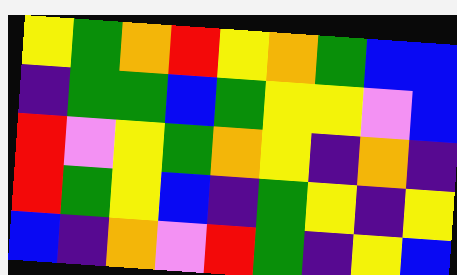[["yellow", "green", "orange", "red", "yellow", "orange", "green", "blue", "blue"], ["indigo", "green", "green", "blue", "green", "yellow", "yellow", "violet", "blue"], ["red", "violet", "yellow", "green", "orange", "yellow", "indigo", "orange", "indigo"], ["red", "green", "yellow", "blue", "indigo", "green", "yellow", "indigo", "yellow"], ["blue", "indigo", "orange", "violet", "red", "green", "indigo", "yellow", "blue"]]